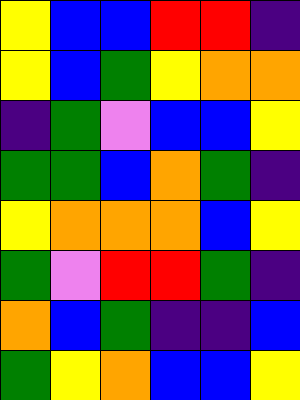[["yellow", "blue", "blue", "red", "red", "indigo"], ["yellow", "blue", "green", "yellow", "orange", "orange"], ["indigo", "green", "violet", "blue", "blue", "yellow"], ["green", "green", "blue", "orange", "green", "indigo"], ["yellow", "orange", "orange", "orange", "blue", "yellow"], ["green", "violet", "red", "red", "green", "indigo"], ["orange", "blue", "green", "indigo", "indigo", "blue"], ["green", "yellow", "orange", "blue", "blue", "yellow"]]